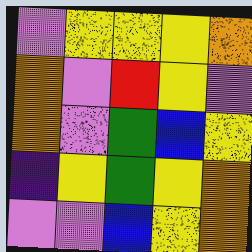[["violet", "yellow", "yellow", "yellow", "orange"], ["orange", "violet", "red", "yellow", "violet"], ["orange", "violet", "green", "blue", "yellow"], ["indigo", "yellow", "green", "yellow", "orange"], ["violet", "violet", "blue", "yellow", "orange"]]